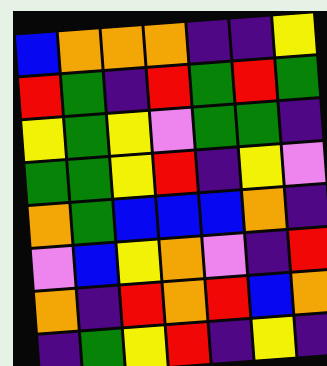[["blue", "orange", "orange", "orange", "indigo", "indigo", "yellow"], ["red", "green", "indigo", "red", "green", "red", "green"], ["yellow", "green", "yellow", "violet", "green", "green", "indigo"], ["green", "green", "yellow", "red", "indigo", "yellow", "violet"], ["orange", "green", "blue", "blue", "blue", "orange", "indigo"], ["violet", "blue", "yellow", "orange", "violet", "indigo", "red"], ["orange", "indigo", "red", "orange", "red", "blue", "orange"], ["indigo", "green", "yellow", "red", "indigo", "yellow", "indigo"]]